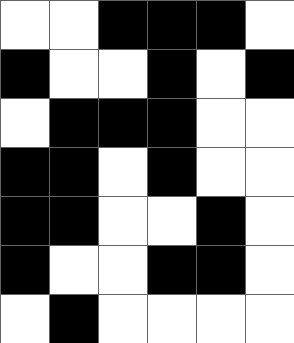[["white", "white", "black", "black", "black", "white"], ["black", "white", "white", "black", "white", "black"], ["white", "black", "black", "black", "white", "white"], ["black", "black", "white", "black", "white", "white"], ["black", "black", "white", "white", "black", "white"], ["black", "white", "white", "black", "black", "white"], ["white", "black", "white", "white", "white", "white"]]